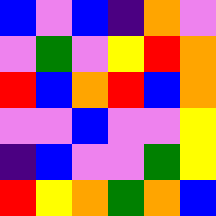[["blue", "violet", "blue", "indigo", "orange", "violet"], ["violet", "green", "violet", "yellow", "red", "orange"], ["red", "blue", "orange", "red", "blue", "orange"], ["violet", "violet", "blue", "violet", "violet", "yellow"], ["indigo", "blue", "violet", "violet", "green", "yellow"], ["red", "yellow", "orange", "green", "orange", "blue"]]